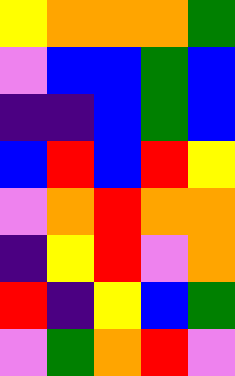[["yellow", "orange", "orange", "orange", "green"], ["violet", "blue", "blue", "green", "blue"], ["indigo", "indigo", "blue", "green", "blue"], ["blue", "red", "blue", "red", "yellow"], ["violet", "orange", "red", "orange", "orange"], ["indigo", "yellow", "red", "violet", "orange"], ["red", "indigo", "yellow", "blue", "green"], ["violet", "green", "orange", "red", "violet"]]